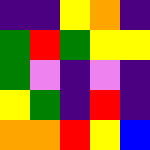[["indigo", "indigo", "yellow", "orange", "indigo"], ["green", "red", "green", "yellow", "yellow"], ["green", "violet", "indigo", "violet", "indigo"], ["yellow", "green", "indigo", "red", "indigo"], ["orange", "orange", "red", "yellow", "blue"]]